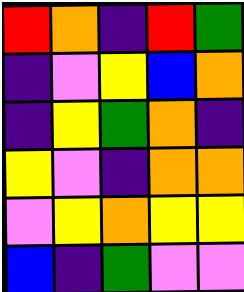[["red", "orange", "indigo", "red", "green"], ["indigo", "violet", "yellow", "blue", "orange"], ["indigo", "yellow", "green", "orange", "indigo"], ["yellow", "violet", "indigo", "orange", "orange"], ["violet", "yellow", "orange", "yellow", "yellow"], ["blue", "indigo", "green", "violet", "violet"]]